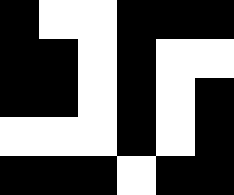[["black", "white", "white", "black", "black", "black"], ["black", "black", "white", "black", "white", "white"], ["black", "black", "white", "black", "white", "black"], ["white", "white", "white", "black", "white", "black"], ["black", "black", "black", "white", "black", "black"]]